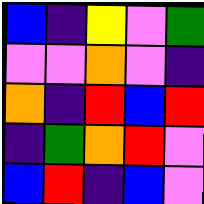[["blue", "indigo", "yellow", "violet", "green"], ["violet", "violet", "orange", "violet", "indigo"], ["orange", "indigo", "red", "blue", "red"], ["indigo", "green", "orange", "red", "violet"], ["blue", "red", "indigo", "blue", "violet"]]